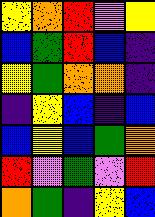[["yellow", "orange", "red", "violet", "yellow"], ["blue", "green", "red", "blue", "indigo"], ["yellow", "green", "orange", "orange", "indigo"], ["indigo", "yellow", "blue", "indigo", "blue"], ["blue", "yellow", "blue", "green", "orange"], ["red", "violet", "green", "violet", "red"], ["orange", "green", "indigo", "yellow", "blue"]]